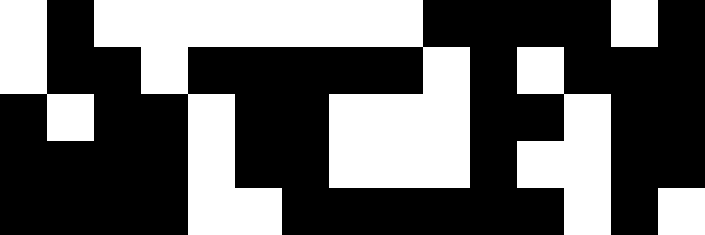[["white", "black", "white", "white", "white", "white", "white", "white", "white", "black", "black", "black", "black", "white", "black"], ["white", "black", "black", "white", "black", "black", "black", "black", "black", "white", "black", "white", "black", "black", "black"], ["black", "white", "black", "black", "white", "black", "black", "white", "white", "white", "black", "black", "white", "black", "black"], ["black", "black", "black", "black", "white", "black", "black", "white", "white", "white", "black", "white", "white", "black", "black"], ["black", "black", "black", "black", "white", "white", "black", "black", "black", "black", "black", "black", "white", "black", "white"]]